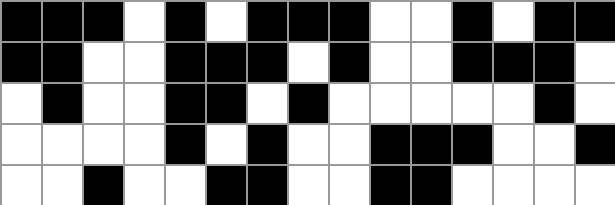[["black", "black", "black", "white", "black", "white", "black", "black", "black", "white", "white", "black", "white", "black", "black"], ["black", "black", "white", "white", "black", "black", "black", "white", "black", "white", "white", "black", "black", "black", "white"], ["white", "black", "white", "white", "black", "black", "white", "black", "white", "white", "white", "white", "white", "black", "white"], ["white", "white", "white", "white", "black", "white", "black", "white", "white", "black", "black", "black", "white", "white", "black"], ["white", "white", "black", "white", "white", "black", "black", "white", "white", "black", "black", "white", "white", "white", "white"]]